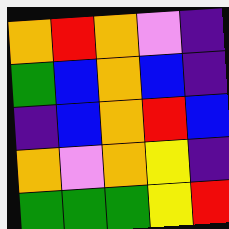[["orange", "red", "orange", "violet", "indigo"], ["green", "blue", "orange", "blue", "indigo"], ["indigo", "blue", "orange", "red", "blue"], ["orange", "violet", "orange", "yellow", "indigo"], ["green", "green", "green", "yellow", "red"]]